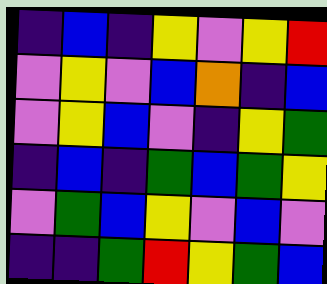[["indigo", "blue", "indigo", "yellow", "violet", "yellow", "red"], ["violet", "yellow", "violet", "blue", "orange", "indigo", "blue"], ["violet", "yellow", "blue", "violet", "indigo", "yellow", "green"], ["indigo", "blue", "indigo", "green", "blue", "green", "yellow"], ["violet", "green", "blue", "yellow", "violet", "blue", "violet"], ["indigo", "indigo", "green", "red", "yellow", "green", "blue"]]